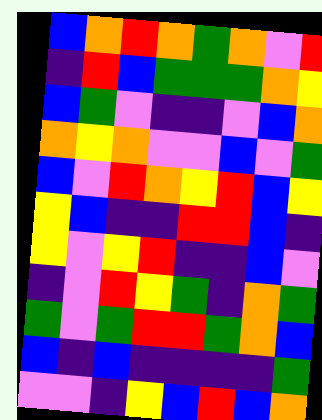[["blue", "orange", "red", "orange", "green", "orange", "violet", "red"], ["indigo", "red", "blue", "green", "green", "green", "orange", "yellow"], ["blue", "green", "violet", "indigo", "indigo", "violet", "blue", "orange"], ["orange", "yellow", "orange", "violet", "violet", "blue", "violet", "green"], ["blue", "violet", "red", "orange", "yellow", "red", "blue", "yellow"], ["yellow", "blue", "indigo", "indigo", "red", "red", "blue", "indigo"], ["yellow", "violet", "yellow", "red", "indigo", "indigo", "blue", "violet"], ["indigo", "violet", "red", "yellow", "green", "indigo", "orange", "green"], ["green", "violet", "green", "red", "red", "green", "orange", "blue"], ["blue", "indigo", "blue", "indigo", "indigo", "indigo", "indigo", "green"], ["violet", "violet", "indigo", "yellow", "blue", "red", "blue", "orange"]]